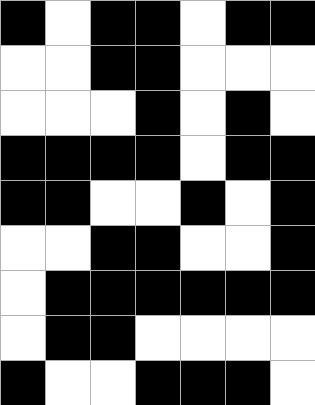[["black", "white", "black", "black", "white", "black", "black"], ["white", "white", "black", "black", "white", "white", "white"], ["white", "white", "white", "black", "white", "black", "white"], ["black", "black", "black", "black", "white", "black", "black"], ["black", "black", "white", "white", "black", "white", "black"], ["white", "white", "black", "black", "white", "white", "black"], ["white", "black", "black", "black", "black", "black", "black"], ["white", "black", "black", "white", "white", "white", "white"], ["black", "white", "white", "black", "black", "black", "white"]]